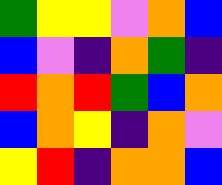[["green", "yellow", "yellow", "violet", "orange", "blue"], ["blue", "violet", "indigo", "orange", "green", "indigo"], ["red", "orange", "red", "green", "blue", "orange"], ["blue", "orange", "yellow", "indigo", "orange", "violet"], ["yellow", "red", "indigo", "orange", "orange", "blue"]]